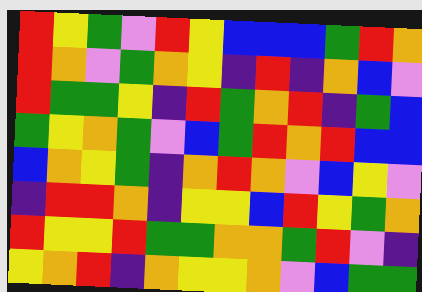[["red", "yellow", "green", "violet", "red", "yellow", "blue", "blue", "blue", "green", "red", "orange"], ["red", "orange", "violet", "green", "orange", "yellow", "indigo", "red", "indigo", "orange", "blue", "violet"], ["red", "green", "green", "yellow", "indigo", "red", "green", "orange", "red", "indigo", "green", "blue"], ["green", "yellow", "orange", "green", "violet", "blue", "green", "red", "orange", "red", "blue", "blue"], ["blue", "orange", "yellow", "green", "indigo", "orange", "red", "orange", "violet", "blue", "yellow", "violet"], ["indigo", "red", "red", "orange", "indigo", "yellow", "yellow", "blue", "red", "yellow", "green", "orange"], ["red", "yellow", "yellow", "red", "green", "green", "orange", "orange", "green", "red", "violet", "indigo"], ["yellow", "orange", "red", "indigo", "orange", "yellow", "yellow", "orange", "violet", "blue", "green", "green"]]